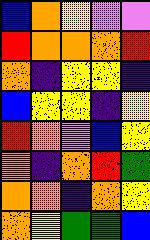[["blue", "orange", "yellow", "violet", "violet"], ["red", "orange", "orange", "orange", "red"], ["orange", "indigo", "yellow", "yellow", "indigo"], ["blue", "yellow", "yellow", "indigo", "yellow"], ["red", "orange", "violet", "blue", "yellow"], ["orange", "indigo", "orange", "red", "green"], ["orange", "orange", "indigo", "orange", "yellow"], ["orange", "yellow", "green", "green", "blue"]]